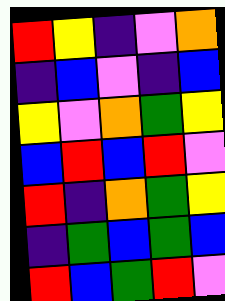[["red", "yellow", "indigo", "violet", "orange"], ["indigo", "blue", "violet", "indigo", "blue"], ["yellow", "violet", "orange", "green", "yellow"], ["blue", "red", "blue", "red", "violet"], ["red", "indigo", "orange", "green", "yellow"], ["indigo", "green", "blue", "green", "blue"], ["red", "blue", "green", "red", "violet"]]